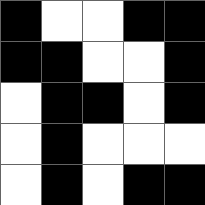[["black", "white", "white", "black", "black"], ["black", "black", "white", "white", "black"], ["white", "black", "black", "white", "black"], ["white", "black", "white", "white", "white"], ["white", "black", "white", "black", "black"]]